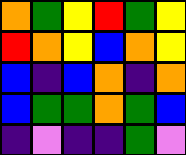[["orange", "green", "yellow", "red", "green", "yellow"], ["red", "orange", "yellow", "blue", "orange", "yellow"], ["blue", "indigo", "blue", "orange", "indigo", "orange"], ["blue", "green", "green", "orange", "green", "blue"], ["indigo", "violet", "indigo", "indigo", "green", "violet"]]